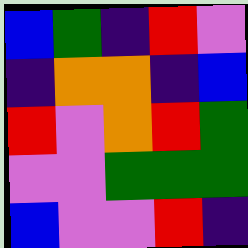[["blue", "green", "indigo", "red", "violet"], ["indigo", "orange", "orange", "indigo", "blue"], ["red", "violet", "orange", "red", "green"], ["violet", "violet", "green", "green", "green"], ["blue", "violet", "violet", "red", "indigo"]]